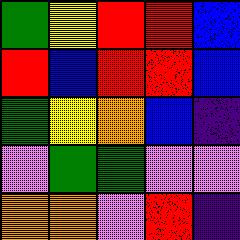[["green", "yellow", "red", "red", "blue"], ["red", "blue", "red", "red", "blue"], ["green", "yellow", "orange", "blue", "indigo"], ["violet", "green", "green", "violet", "violet"], ["orange", "orange", "violet", "red", "indigo"]]